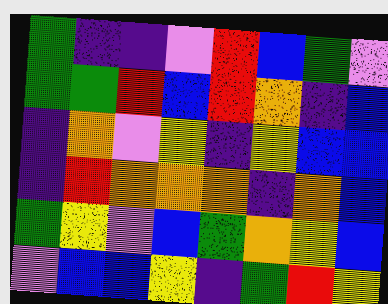[["green", "indigo", "indigo", "violet", "red", "blue", "green", "violet"], ["green", "green", "red", "blue", "red", "orange", "indigo", "blue"], ["indigo", "orange", "violet", "yellow", "indigo", "yellow", "blue", "blue"], ["indigo", "red", "orange", "orange", "orange", "indigo", "orange", "blue"], ["green", "yellow", "violet", "blue", "green", "orange", "yellow", "blue"], ["violet", "blue", "blue", "yellow", "indigo", "green", "red", "yellow"]]